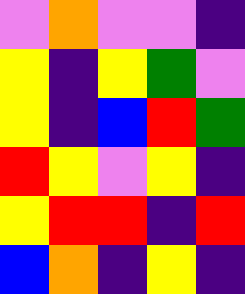[["violet", "orange", "violet", "violet", "indigo"], ["yellow", "indigo", "yellow", "green", "violet"], ["yellow", "indigo", "blue", "red", "green"], ["red", "yellow", "violet", "yellow", "indigo"], ["yellow", "red", "red", "indigo", "red"], ["blue", "orange", "indigo", "yellow", "indigo"]]